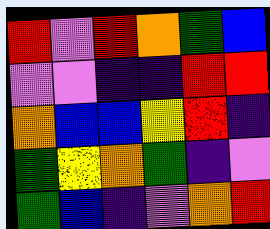[["red", "violet", "red", "orange", "green", "blue"], ["violet", "violet", "indigo", "indigo", "red", "red"], ["orange", "blue", "blue", "yellow", "red", "indigo"], ["green", "yellow", "orange", "green", "indigo", "violet"], ["green", "blue", "indigo", "violet", "orange", "red"]]